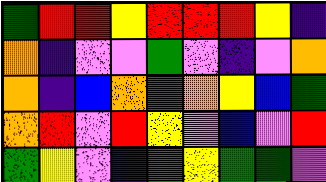[["green", "red", "red", "yellow", "red", "red", "red", "yellow", "indigo"], ["orange", "indigo", "violet", "violet", "green", "violet", "indigo", "violet", "orange"], ["orange", "indigo", "blue", "orange", "red", "orange", "yellow", "blue", "green"], ["orange", "red", "violet", "red", "yellow", "violet", "blue", "violet", "red"], ["green", "yellow", "violet", "indigo", "green", "yellow", "green", "green", "violet"]]